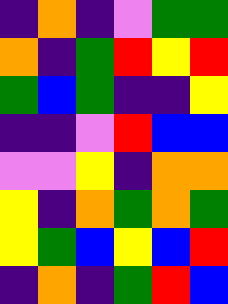[["indigo", "orange", "indigo", "violet", "green", "green"], ["orange", "indigo", "green", "red", "yellow", "red"], ["green", "blue", "green", "indigo", "indigo", "yellow"], ["indigo", "indigo", "violet", "red", "blue", "blue"], ["violet", "violet", "yellow", "indigo", "orange", "orange"], ["yellow", "indigo", "orange", "green", "orange", "green"], ["yellow", "green", "blue", "yellow", "blue", "red"], ["indigo", "orange", "indigo", "green", "red", "blue"]]